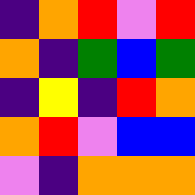[["indigo", "orange", "red", "violet", "red"], ["orange", "indigo", "green", "blue", "green"], ["indigo", "yellow", "indigo", "red", "orange"], ["orange", "red", "violet", "blue", "blue"], ["violet", "indigo", "orange", "orange", "orange"]]